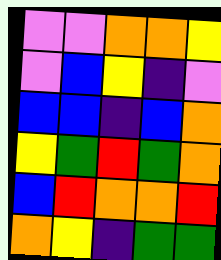[["violet", "violet", "orange", "orange", "yellow"], ["violet", "blue", "yellow", "indigo", "violet"], ["blue", "blue", "indigo", "blue", "orange"], ["yellow", "green", "red", "green", "orange"], ["blue", "red", "orange", "orange", "red"], ["orange", "yellow", "indigo", "green", "green"]]